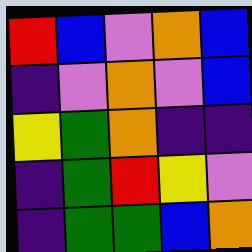[["red", "blue", "violet", "orange", "blue"], ["indigo", "violet", "orange", "violet", "blue"], ["yellow", "green", "orange", "indigo", "indigo"], ["indigo", "green", "red", "yellow", "violet"], ["indigo", "green", "green", "blue", "orange"]]